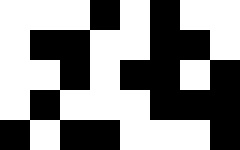[["white", "white", "white", "black", "white", "black", "white", "white"], ["white", "black", "black", "white", "white", "black", "black", "white"], ["white", "white", "black", "white", "black", "black", "white", "black"], ["white", "black", "white", "white", "white", "black", "black", "black"], ["black", "white", "black", "black", "white", "white", "white", "black"]]